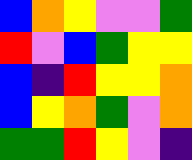[["blue", "orange", "yellow", "violet", "violet", "green"], ["red", "violet", "blue", "green", "yellow", "yellow"], ["blue", "indigo", "red", "yellow", "yellow", "orange"], ["blue", "yellow", "orange", "green", "violet", "orange"], ["green", "green", "red", "yellow", "violet", "indigo"]]